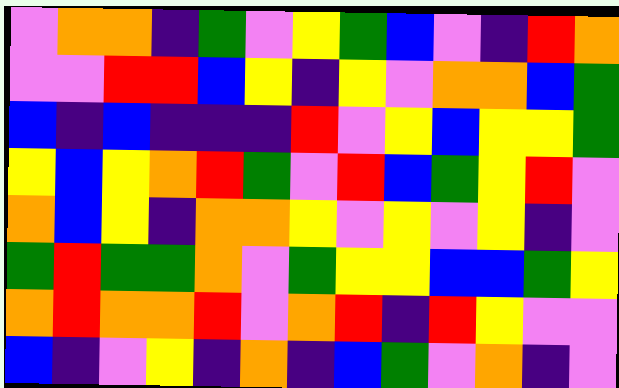[["violet", "orange", "orange", "indigo", "green", "violet", "yellow", "green", "blue", "violet", "indigo", "red", "orange"], ["violet", "violet", "red", "red", "blue", "yellow", "indigo", "yellow", "violet", "orange", "orange", "blue", "green"], ["blue", "indigo", "blue", "indigo", "indigo", "indigo", "red", "violet", "yellow", "blue", "yellow", "yellow", "green"], ["yellow", "blue", "yellow", "orange", "red", "green", "violet", "red", "blue", "green", "yellow", "red", "violet"], ["orange", "blue", "yellow", "indigo", "orange", "orange", "yellow", "violet", "yellow", "violet", "yellow", "indigo", "violet"], ["green", "red", "green", "green", "orange", "violet", "green", "yellow", "yellow", "blue", "blue", "green", "yellow"], ["orange", "red", "orange", "orange", "red", "violet", "orange", "red", "indigo", "red", "yellow", "violet", "violet"], ["blue", "indigo", "violet", "yellow", "indigo", "orange", "indigo", "blue", "green", "violet", "orange", "indigo", "violet"]]